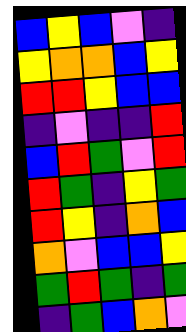[["blue", "yellow", "blue", "violet", "indigo"], ["yellow", "orange", "orange", "blue", "yellow"], ["red", "red", "yellow", "blue", "blue"], ["indigo", "violet", "indigo", "indigo", "red"], ["blue", "red", "green", "violet", "red"], ["red", "green", "indigo", "yellow", "green"], ["red", "yellow", "indigo", "orange", "blue"], ["orange", "violet", "blue", "blue", "yellow"], ["green", "red", "green", "indigo", "green"], ["indigo", "green", "blue", "orange", "violet"]]